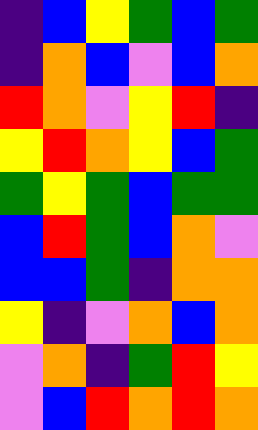[["indigo", "blue", "yellow", "green", "blue", "green"], ["indigo", "orange", "blue", "violet", "blue", "orange"], ["red", "orange", "violet", "yellow", "red", "indigo"], ["yellow", "red", "orange", "yellow", "blue", "green"], ["green", "yellow", "green", "blue", "green", "green"], ["blue", "red", "green", "blue", "orange", "violet"], ["blue", "blue", "green", "indigo", "orange", "orange"], ["yellow", "indigo", "violet", "orange", "blue", "orange"], ["violet", "orange", "indigo", "green", "red", "yellow"], ["violet", "blue", "red", "orange", "red", "orange"]]